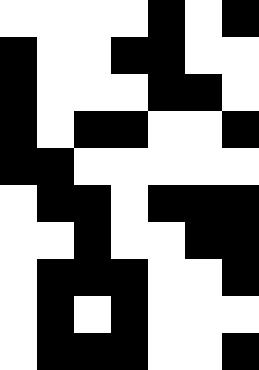[["white", "white", "white", "white", "black", "white", "black"], ["black", "white", "white", "black", "black", "white", "white"], ["black", "white", "white", "white", "black", "black", "white"], ["black", "white", "black", "black", "white", "white", "black"], ["black", "black", "white", "white", "white", "white", "white"], ["white", "black", "black", "white", "black", "black", "black"], ["white", "white", "black", "white", "white", "black", "black"], ["white", "black", "black", "black", "white", "white", "black"], ["white", "black", "white", "black", "white", "white", "white"], ["white", "black", "black", "black", "white", "white", "black"]]